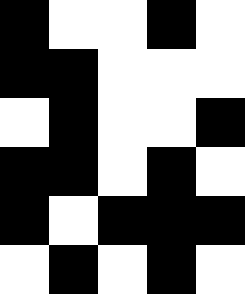[["black", "white", "white", "black", "white"], ["black", "black", "white", "white", "white"], ["white", "black", "white", "white", "black"], ["black", "black", "white", "black", "white"], ["black", "white", "black", "black", "black"], ["white", "black", "white", "black", "white"]]